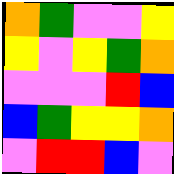[["orange", "green", "violet", "violet", "yellow"], ["yellow", "violet", "yellow", "green", "orange"], ["violet", "violet", "violet", "red", "blue"], ["blue", "green", "yellow", "yellow", "orange"], ["violet", "red", "red", "blue", "violet"]]